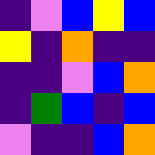[["indigo", "violet", "blue", "yellow", "blue"], ["yellow", "indigo", "orange", "indigo", "indigo"], ["indigo", "indigo", "violet", "blue", "orange"], ["indigo", "green", "blue", "indigo", "blue"], ["violet", "indigo", "indigo", "blue", "orange"]]